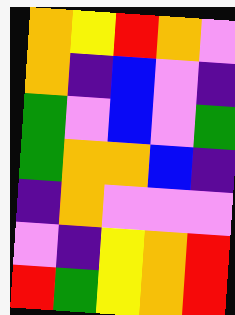[["orange", "yellow", "red", "orange", "violet"], ["orange", "indigo", "blue", "violet", "indigo"], ["green", "violet", "blue", "violet", "green"], ["green", "orange", "orange", "blue", "indigo"], ["indigo", "orange", "violet", "violet", "violet"], ["violet", "indigo", "yellow", "orange", "red"], ["red", "green", "yellow", "orange", "red"]]